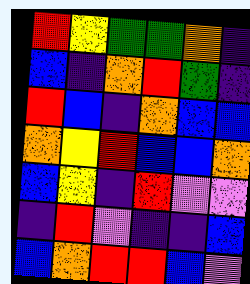[["red", "yellow", "green", "green", "orange", "indigo"], ["blue", "indigo", "orange", "red", "green", "indigo"], ["red", "blue", "indigo", "orange", "blue", "blue"], ["orange", "yellow", "red", "blue", "blue", "orange"], ["blue", "yellow", "indigo", "red", "violet", "violet"], ["indigo", "red", "violet", "indigo", "indigo", "blue"], ["blue", "orange", "red", "red", "blue", "violet"]]